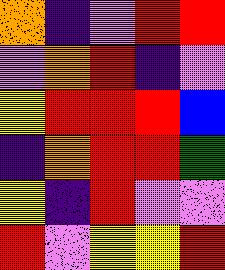[["orange", "indigo", "violet", "red", "red"], ["violet", "orange", "red", "indigo", "violet"], ["yellow", "red", "red", "red", "blue"], ["indigo", "orange", "red", "red", "green"], ["yellow", "indigo", "red", "violet", "violet"], ["red", "violet", "yellow", "yellow", "red"]]